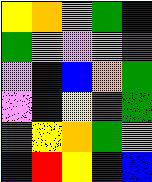[["yellow", "orange", "violet", "green", "blue"], ["green", "violet", "violet", "orange", "green"], ["violet", "blue", "blue", "orange", "green"], ["violet", "indigo", "yellow", "green", "green"], ["green", "yellow", "orange", "green", "orange"], ["indigo", "red", "yellow", "indigo", "blue"]]